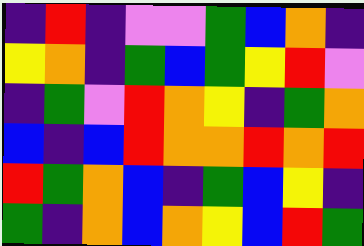[["indigo", "red", "indigo", "violet", "violet", "green", "blue", "orange", "indigo"], ["yellow", "orange", "indigo", "green", "blue", "green", "yellow", "red", "violet"], ["indigo", "green", "violet", "red", "orange", "yellow", "indigo", "green", "orange"], ["blue", "indigo", "blue", "red", "orange", "orange", "red", "orange", "red"], ["red", "green", "orange", "blue", "indigo", "green", "blue", "yellow", "indigo"], ["green", "indigo", "orange", "blue", "orange", "yellow", "blue", "red", "green"]]